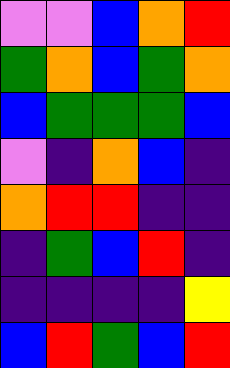[["violet", "violet", "blue", "orange", "red"], ["green", "orange", "blue", "green", "orange"], ["blue", "green", "green", "green", "blue"], ["violet", "indigo", "orange", "blue", "indigo"], ["orange", "red", "red", "indigo", "indigo"], ["indigo", "green", "blue", "red", "indigo"], ["indigo", "indigo", "indigo", "indigo", "yellow"], ["blue", "red", "green", "blue", "red"]]